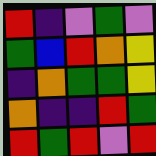[["red", "indigo", "violet", "green", "violet"], ["green", "blue", "red", "orange", "yellow"], ["indigo", "orange", "green", "green", "yellow"], ["orange", "indigo", "indigo", "red", "green"], ["red", "green", "red", "violet", "red"]]